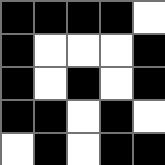[["black", "black", "black", "black", "white"], ["black", "white", "white", "white", "black"], ["black", "white", "black", "white", "black"], ["black", "black", "white", "black", "white"], ["white", "black", "white", "black", "black"]]